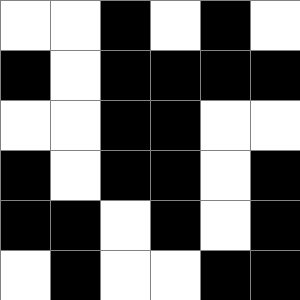[["white", "white", "black", "white", "black", "white"], ["black", "white", "black", "black", "black", "black"], ["white", "white", "black", "black", "white", "white"], ["black", "white", "black", "black", "white", "black"], ["black", "black", "white", "black", "white", "black"], ["white", "black", "white", "white", "black", "black"]]